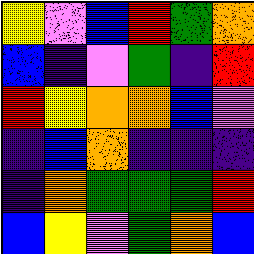[["yellow", "violet", "blue", "red", "green", "orange"], ["blue", "indigo", "violet", "green", "indigo", "red"], ["red", "yellow", "orange", "orange", "blue", "violet"], ["indigo", "blue", "orange", "indigo", "indigo", "indigo"], ["indigo", "orange", "green", "green", "green", "red"], ["blue", "yellow", "violet", "green", "orange", "blue"]]